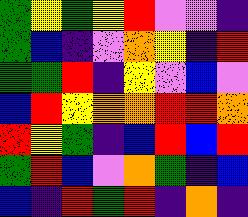[["green", "yellow", "green", "yellow", "red", "violet", "violet", "indigo"], ["green", "blue", "indigo", "violet", "orange", "yellow", "indigo", "red"], ["green", "green", "red", "indigo", "yellow", "violet", "blue", "violet"], ["blue", "red", "yellow", "orange", "orange", "red", "red", "orange"], ["red", "yellow", "green", "indigo", "blue", "red", "blue", "red"], ["green", "red", "blue", "violet", "orange", "green", "indigo", "blue"], ["blue", "indigo", "red", "green", "red", "indigo", "orange", "indigo"]]